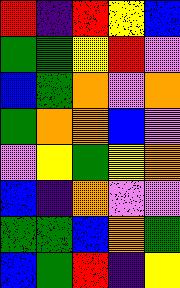[["red", "indigo", "red", "yellow", "blue"], ["green", "green", "yellow", "red", "violet"], ["blue", "green", "orange", "violet", "orange"], ["green", "orange", "orange", "blue", "violet"], ["violet", "yellow", "green", "yellow", "orange"], ["blue", "indigo", "orange", "violet", "violet"], ["green", "green", "blue", "orange", "green"], ["blue", "green", "red", "indigo", "yellow"]]